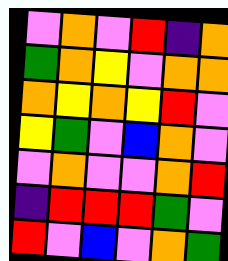[["violet", "orange", "violet", "red", "indigo", "orange"], ["green", "orange", "yellow", "violet", "orange", "orange"], ["orange", "yellow", "orange", "yellow", "red", "violet"], ["yellow", "green", "violet", "blue", "orange", "violet"], ["violet", "orange", "violet", "violet", "orange", "red"], ["indigo", "red", "red", "red", "green", "violet"], ["red", "violet", "blue", "violet", "orange", "green"]]